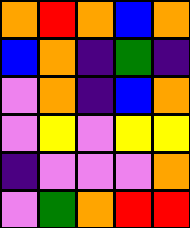[["orange", "red", "orange", "blue", "orange"], ["blue", "orange", "indigo", "green", "indigo"], ["violet", "orange", "indigo", "blue", "orange"], ["violet", "yellow", "violet", "yellow", "yellow"], ["indigo", "violet", "violet", "violet", "orange"], ["violet", "green", "orange", "red", "red"]]